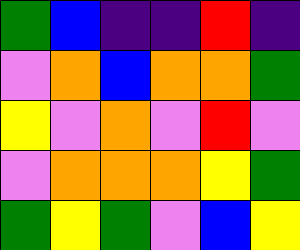[["green", "blue", "indigo", "indigo", "red", "indigo"], ["violet", "orange", "blue", "orange", "orange", "green"], ["yellow", "violet", "orange", "violet", "red", "violet"], ["violet", "orange", "orange", "orange", "yellow", "green"], ["green", "yellow", "green", "violet", "blue", "yellow"]]